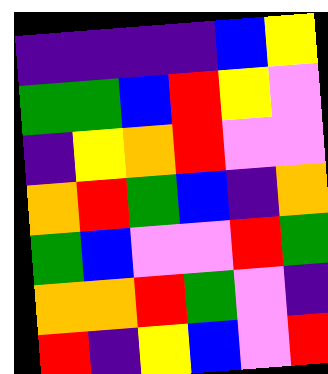[["indigo", "indigo", "indigo", "indigo", "blue", "yellow"], ["green", "green", "blue", "red", "yellow", "violet"], ["indigo", "yellow", "orange", "red", "violet", "violet"], ["orange", "red", "green", "blue", "indigo", "orange"], ["green", "blue", "violet", "violet", "red", "green"], ["orange", "orange", "red", "green", "violet", "indigo"], ["red", "indigo", "yellow", "blue", "violet", "red"]]